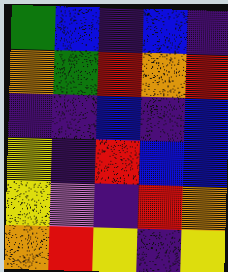[["green", "blue", "indigo", "blue", "indigo"], ["orange", "green", "red", "orange", "red"], ["indigo", "indigo", "blue", "indigo", "blue"], ["yellow", "indigo", "red", "blue", "blue"], ["yellow", "violet", "indigo", "red", "orange"], ["orange", "red", "yellow", "indigo", "yellow"]]